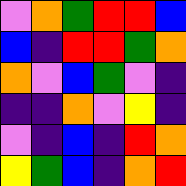[["violet", "orange", "green", "red", "red", "blue"], ["blue", "indigo", "red", "red", "green", "orange"], ["orange", "violet", "blue", "green", "violet", "indigo"], ["indigo", "indigo", "orange", "violet", "yellow", "indigo"], ["violet", "indigo", "blue", "indigo", "red", "orange"], ["yellow", "green", "blue", "indigo", "orange", "red"]]